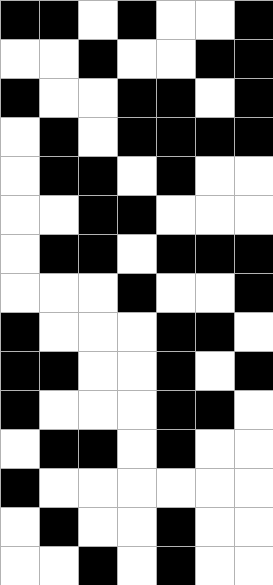[["black", "black", "white", "black", "white", "white", "black"], ["white", "white", "black", "white", "white", "black", "black"], ["black", "white", "white", "black", "black", "white", "black"], ["white", "black", "white", "black", "black", "black", "black"], ["white", "black", "black", "white", "black", "white", "white"], ["white", "white", "black", "black", "white", "white", "white"], ["white", "black", "black", "white", "black", "black", "black"], ["white", "white", "white", "black", "white", "white", "black"], ["black", "white", "white", "white", "black", "black", "white"], ["black", "black", "white", "white", "black", "white", "black"], ["black", "white", "white", "white", "black", "black", "white"], ["white", "black", "black", "white", "black", "white", "white"], ["black", "white", "white", "white", "white", "white", "white"], ["white", "black", "white", "white", "black", "white", "white"], ["white", "white", "black", "white", "black", "white", "white"]]